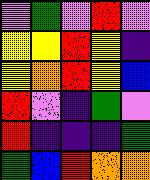[["violet", "green", "violet", "red", "violet"], ["yellow", "yellow", "red", "yellow", "indigo"], ["yellow", "orange", "red", "yellow", "blue"], ["red", "violet", "indigo", "green", "violet"], ["red", "indigo", "indigo", "indigo", "green"], ["green", "blue", "red", "orange", "orange"]]